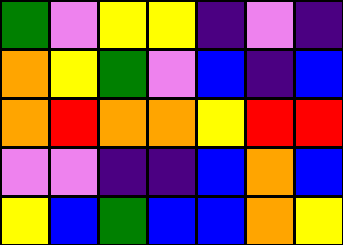[["green", "violet", "yellow", "yellow", "indigo", "violet", "indigo"], ["orange", "yellow", "green", "violet", "blue", "indigo", "blue"], ["orange", "red", "orange", "orange", "yellow", "red", "red"], ["violet", "violet", "indigo", "indigo", "blue", "orange", "blue"], ["yellow", "blue", "green", "blue", "blue", "orange", "yellow"]]